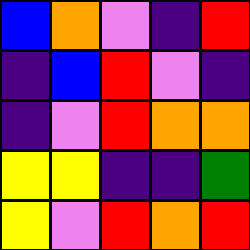[["blue", "orange", "violet", "indigo", "red"], ["indigo", "blue", "red", "violet", "indigo"], ["indigo", "violet", "red", "orange", "orange"], ["yellow", "yellow", "indigo", "indigo", "green"], ["yellow", "violet", "red", "orange", "red"]]